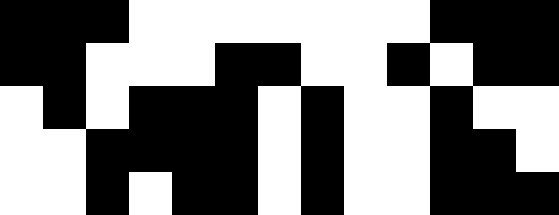[["black", "black", "black", "white", "white", "white", "white", "white", "white", "white", "black", "black", "black"], ["black", "black", "white", "white", "white", "black", "black", "white", "white", "black", "white", "black", "black"], ["white", "black", "white", "black", "black", "black", "white", "black", "white", "white", "black", "white", "white"], ["white", "white", "black", "black", "black", "black", "white", "black", "white", "white", "black", "black", "white"], ["white", "white", "black", "white", "black", "black", "white", "black", "white", "white", "black", "black", "black"]]